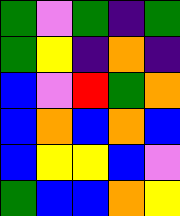[["green", "violet", "green", "indigo", "green"], ["green", "yellow", "indigo", "orange", "indigo"], ["blue", "violet", "red", "green", "orange"], ["blue", "orange", "blue", "orange", "blue"], ["blue", "yellow", "yellow", "blue", "violet"], ["green", "blue", "blue", "orange", "yellow"]]